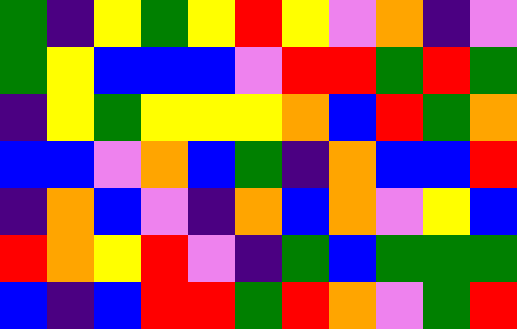[["green", "indigo", "yellow", "green", "yellow", "red", "yellow", "violet", "orange", "indigo", "violet"], ["green", "yellow", "blue", "blue", "blue", "violet", "red", "red", "green", "red", "green"], ["indigo", "yellow", "green", "yellow", "yellow", "yellow", "orange", "blue", "red", "green", "orange"], ["blue", "blue", "violet", "orange", "blue", "green", "indigo", "orange", "blue", "blue", "red"], ["indigo", "orange", "blue", "violet", "indigo", "orange", "blue", "orange", "violet", "yellow", "blue"], ["red", "orange", "yellow", "red", "violet", "indigo", "green", "blue", "green", "green", "green"], ["blue", "indigo", "blue", "red", "red", "green", "red", "orange", "violet", "green", "red"]]